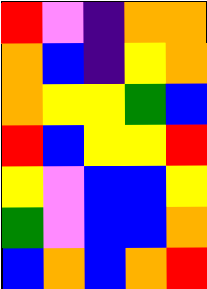[["red", "violet", "indigo", "orange", "orange"], ["orange", "blue", "indigo", "yellow", "orange"], ["orange", "yellow", "yellow", "green", "blue"], ["red", "blue", "yellow", "yellow", "red"], ["yellow", "violet", "blue", "blue", "yellow"], ["green", "violet", "blue", "blue", "orange"], ["blue", "orange", "blue", "orange", "red"]]